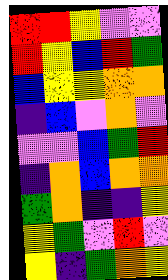[["red", "red", "yellow", "violet", "violet"], ["red", "yellow", "blue", "red", "green"], ["blue", "yellow", "yellow", "orange", "orange"], ["indigo", "blue", "violet", "orange", "violet"], ["violet", "violet", "blue", "green", "red"], ["indigo", "orange", "blue", "orange", "orange"], ["green", "orange", "indigo", "indigo", "yellow"], ["yellow", "green", "violet", "red", "violet"], ["yellow", "indigo", "green", "orange", "yellow"]]